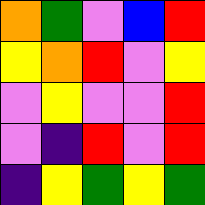[["orange", "green", "violet", "blue", "red"], ["yellow", "orange", "red", "violet", "yellow"], ["violet", "yellow", "violet", "violet", "red"], ["violet", "indigo", "red", "violet", "red"], ["indigo", "yellow", "green", "yellow", "green"]]